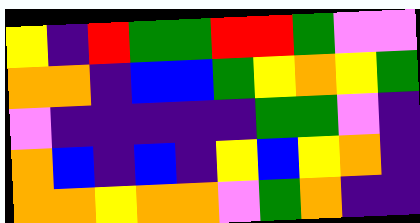[["yellow", "indigo", "red", "green", "green", "red", "red", "green", "violet", "violet"], ["orange", "orange", "indigo", "blue", "blue", "green", "yellow", "orange", "yellow", "green"], ["violet", "indigo", "indigo", "indigo", "indigo", "indigo", "green", "green", "violet", "indigo"], ["orange", "blue", "indigo", "blue", "indigo", "yellow", "blue", "yellow", "orange", "indigo"], ["orange", "orange", "yellow", "orange", "orange", "violet", "green", "orange", "indigo", "indigo"]]